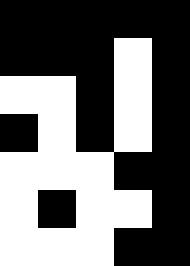[["black", "black", "black", "black", "black"], ["black", "black", "black", "white", "black"], ["white", "white", "black", "white", "black"], ["black", "white", "black", "white", "black"], ["white", "white", "white", "black", "black"], ["white", "black", "white", "white", "black"], ["white", "white", "white", "black", "black"]]